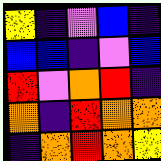[["yellow", "indigo", "violet", "blue", "indigo"], ["blue", "blue", "indigo", "violet", "blue"], ["red", "violet", "orange", "red", "indigo"], ["orange", "indigo", "red", "orange", "orange"], ["indigo", "orange", "red", "orange", "yellow"]]